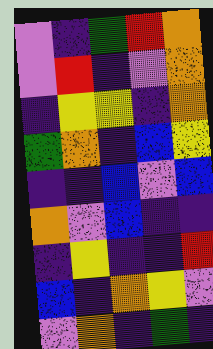[["violet", "indigo", "green", "red", "orange"], ["violet", "red", "indigo", "violet", "orange"], ["indigo", "yellow", "yellow", "indigo", "orange"], ["green", "orange", "indigo", "blue", "yellow"], ["indigo", "indigo", "blue", "violet", "blue"], ["orange", "violet", "blue", "indigo", "indigo"], ["indigo", "yellow", "indigo", "indigo", "red"], ["blue", "indigo", "orange", "yellow", "violet"], ["violet", "orange", "indigo", "green", "indigo"]]